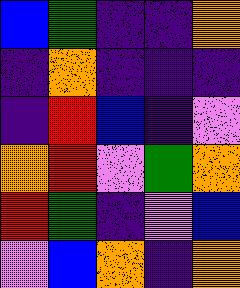[["blue", "green", "indigo", "indigo", "orange"], ["indigo", "orange", "indigo", "indigo", "indigo"], ["indigo", "red", "blue", "indigo", "violet"], ["orange", "red", "violet", "green", "orange"], ["red", "green", "indigo", "violet", "blue"], ["violet", "blue", "orange", "indigo", "orange"]]